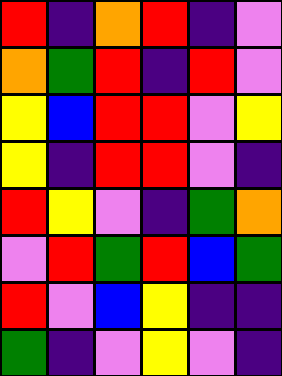[["red", "indigo", "orange", "red", "indigo", "violet"], ["orange", "green", "red", "indigo", "red", "violet"], ["yellow", "blue", "red", "red", "violet", "yellow"], ["yellow", "indigo", "red", "red", "violet", "indigo"], ["red", "yellow", "violet", "indigo", "green", "orange"], ["violet", "red", "green", "red", "blue", "green"], ["red", "violet", "blue", "yellow", "indigo", "indigo"], ["green", "indigo", "violet", "yellow", "violet", "indigo"]]